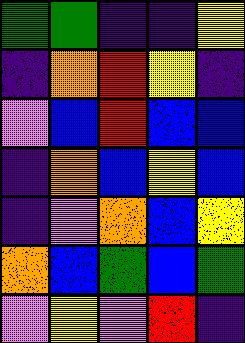[["green", "green", "indigo", "indigo", "yellow"], ["indigo", "orange", "red", "yellow", "indigo"], ["violet", "blue", "red", "blue", "blue"], ["indigo", "orange", "blue", "yellow", "blue"], ["indigo", "violet", "orange", "blue", "yellow"], ["orange", "blue", "green", "blue", "green"], ["violet", "yellow", "violet", "red", "indigo"]]